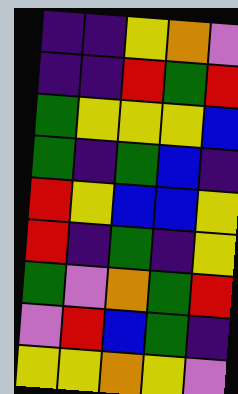[["indigo", "indigo", "yellow", "orange", "violet"], ["indigo", "indigo", "red", "green", "red"], ["green", "yellow", "yellow", "yellow", "blue"], ["green", "indigo", "green", "blue", "indigo"], ["red", "yellow", "blue", "blue", "yellow"], ["red", "indigo", "green", "indigo", "yellow"], ["green", "violet", "orange", "green", "red"], ["violet", "red", "blue", "green", "indigo"], ["yellow", "yellow", "orange", "yellow", "violet"]]